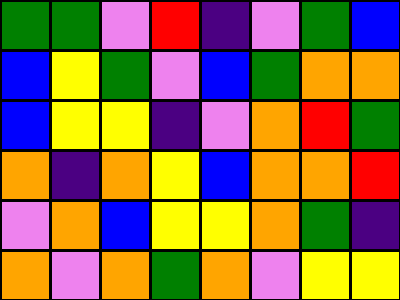[["green", "green", "violet", "red", "indigo", "violet", "green", "blue"], ["blue", "yellow", "green", "violet", "blue", "green", "orange", "orange"], ["blue", "yellow", "yellow", "indigo", "violet", "orange", "red", "green"], ["orange", "indigo", "orange", "yellow", "blue", "orange", "orange", "red"], ["violet", "orange", "blue", "yellow", "yellow", "orange", "green", "indigo"], ["orange", "violet", "orange", "green", "orange", "violet", "yellow", "yellow"]]